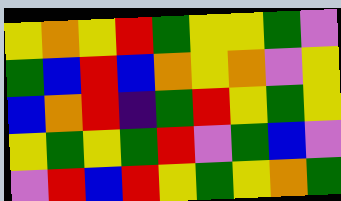[["yellow", "orange", "yellow", "red", "green", "yellow", "yellow", "green", "violet"], ["green", "blue", "red", "blue", "orange", "yellow", "orange", "violet", "yellow"], ["blue", "orange", "red", "indigo", "green", "red", "yellow", "green", "yellow"], ["yellow", "green", "yellow", "green", "red", "violet", "green", "blue", "violet"], ["violet", "red", "blue", "red", "yellow", "green", "yellow", "orange", "green"]]